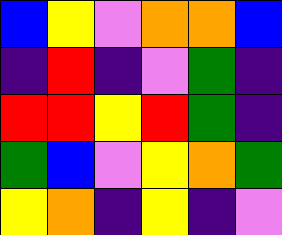[["blue", "yellow", "violet", "orange", "orange", "blue"], ["indigo", "red", "indigo", "violet", "green", "indigo"], ["red", "red", "yellow", "red", "green", "indigo"], ["green", "blue", "violet", "yellow", "orange", "green"], ["yellow", "orange", "indigo", "yellow", "indigo", "violet"]]